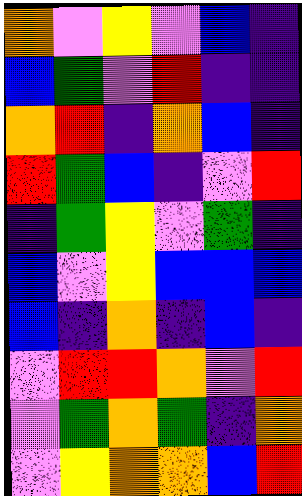[["orange", "violet", "yellow", "violet", "blue", "indigo"], ["blue", "green", "violet", "red", "indigo", "indigo"], ["orange", "red", "indigo", "orange", "blue", "indigo"], ["red", "green", "blue", "indigo", "violet", "red"], ["indigo", "green", "yellow", "violet", "green", "indigo"], ["blue", "violet", "yellow", "blue", "blue", "blue"], ["blue", "indigo", "orange", "indigo", "blue", "indigo"], ["violet", "red", "red", "orange", "violet", "red"], ["violet", "green", "orange", "green", "indigo", "orange"], ["violet", "yellow", "orange", "orange", "blue", "red"]]